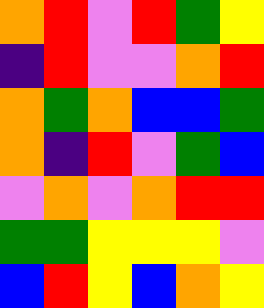[["orange", "red", "violet", "red", "green", "yellow"], ["indigo", "red", "violet", "violet", "orange", "red"], ["orange", "green", "orange", "blue", "blue", "green"], ["orange", "indigo", "red", "violet", "green", "blue"], ["violet", "orange", "violet", "orange", "red", "red"], ["green", "green", "yellow", "yellow", "yellow", "violet"], ["blue", "red", "yellow", "blue", "orange", "yellow"]]